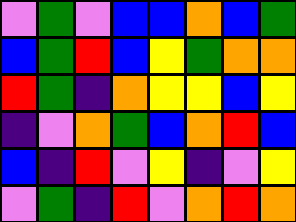[["violet", "green", "violet", "blue", "blue", "orange", "blue", "green"], ["blue", "green", "red", "blue", "yellow", "green", "orange", "orange"], ["red", "green", "indigo", "orange", "yellow", "yellow", "blue", "yellow"], ["indigo", "violet", "orange", "green", "blue", "orange", "red", "blue"], ["blue", "indigo", "red", "violet", "yellow", "indigo", "violet", "yellow"], ["violet", "green", "indigo", "red", "violet", "orange", "red", "orange"]]